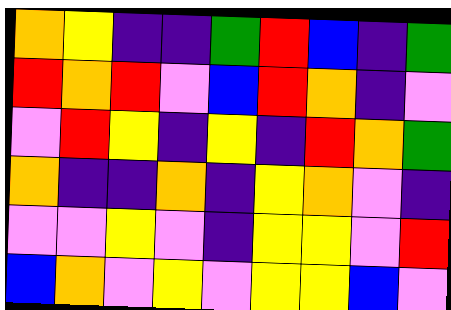[["orange", "yellow", "indigo", "indigo", "green", "red", "blue", "indigo", "green"], ["red", "orange", "red", "violet", "blue", "red", "orange", "indigo", "violet"], ["violet", "red", "yellow", "indigo", "yellow", "indigo", "red", "orange", "green"], ["orange", "indigo", "indigo", "orange", "indigo", "yellow", "orange", "violet", "indigo"], ["violet", "violet", "yellow", "violet", "indigo", "yellow", "yellow", "violet", "red"], ["blue", "orange", "violet", "yellow", "violet", "yellow", "yellow", "blue", "violet"]]